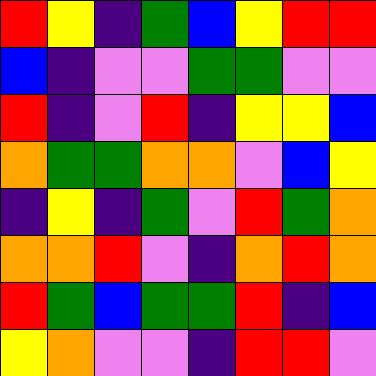[["red", "yellow", "indigo", "green", "blue", "yellow", "red", "red"], ["blue", "indigo", "violet", "violet", "green", "green", "violet", "violet"], ["red", "indigo", "violet", "red", "indigo", "yellow", "yellow", "blue"], ["orange", "green", "green", "orange", "orange", "violet", "blue", "yellow"], ["indigo", "yellow", "indigo", "green", "violet", "red", "green", "orange"], ["orange", "orange", "red", "violet", "indigo", "orange", "red", "orange"], ["red", "green", "blue", "green", "green", "red", "indigo", "blue"], ["yellow", "orange", "violet", "violet", "indigo", "red", "red", "violet"]]